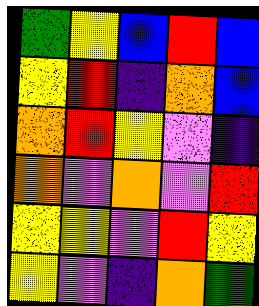[["green", "yellow", "blue", "red", "blue"], ["yellow", "red", "indigo", "orange", "blue"], ["orange", "red", "yellow", "violet", "indigo"], ["orange", "violet", "orange", "violet", "red"], ["yellow", "yellow", "violet", "red", "yellow"], ["yellow", "violet", "indigo", "orange", "green"]]